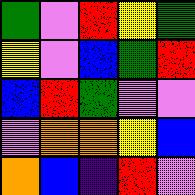[["green", "violet", "red", "yellow", "green"], ["yellow", "violet", "blue", "green", "red"], ["blue", "red", "green", "violet", "violet"], ["violet", "orange", "orange", "yellow", "blue"], ["orange", "blue", "indigo", "red", "violet"]]